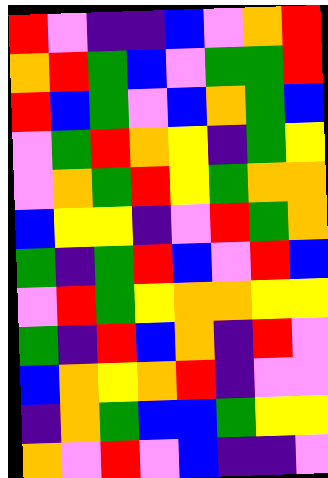[["red", "violet", "indigo", "indigo", "blue", "violet", "orange", "red"], ["orange", "red", "green", "blue", "violet", "green", "green", "red"], ["red", "blue", "green", "violet", "blue", "orange", "green", "blue"], ["violet", "green", "red", "orange", "yellow", "indigo", "green", "yellow"], ["violet", "orange", "green", "red", "yellow", "green", "orange", "orange"], ["blue", "yellow", "yellow", "indigo", "violet", "red", "green", "orange"], ["green", "indigo", "green", "red", "blue", "violet", "red", "blue"], ["violet", "red", "green", "yellow", "orange", "orange", "yellow", "yellow"], ["green", "indigo", "red", "blue", "orange", "indigo", "red", "violet"], ["blue", "orange", "yellow", "orange", "red", "indigo", "violet", "violet"], ["indigo", "orange", "green", "blue", "blue", "green", "yellow", "yellow"], ["orange", "violet", "red", "violet", "blue", "indigo", "indigo", "violet"]]